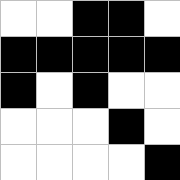[["white", "white", "black", "black", "white"], ["black", "black", "black", "black", "black"], ["black", "white", "black", "white", "white"], ["white", "white", "white", "black", "white"], ["white", "white", "white", "white", "black"]]